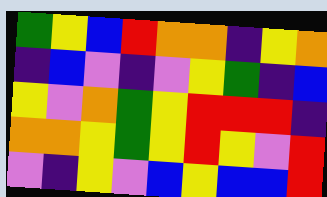[["green", "yellow", "blue", "red", "orange", "orange", "indigo", "yellow", "orange"], ["indigo", "blue", "violet", "indigo", "violet", "yellow", "green", "indigo", "blue"], ["yellow", "violet", "orange", "green", "yellow", "red", "red", "red", "indigo"], ["orange", "orange", "yellow", "green", "yellow", "red", "yellow", "violet", "red"], ["violet", "indigo", "yellow", "violet", "blue", "yellow", "blue", "blue", "red"]]